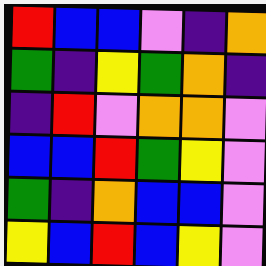[["red", "blue", "blue", "violet", "indigo", "orange"], ["green", "indigo", "yellow", "green", "orange", "indigo"], ["indigo", "red", "violet", "orange", "orange", "violet"], ["blue", "blue", "red", "green", "yellow", "violet"], ["green", "indigo", "orange", "blue", "blue", "violet"], ["yellow", "blue", "red", "blue", "yellow", "violet"]]